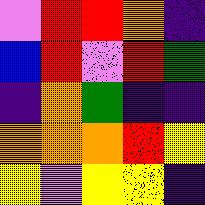[["violet", "red", "red", "orange", "indigo"], ["blue", "red", "violet", "red", "green"], ["indigo", "orange", "green", "indigo", "indigo"], ["orange", "orange", "orange", "red", "yellow"], ["yellow", "violet", "yellow", "yellow", "indigo"]]